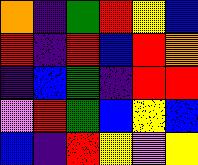[["orange", "indigo", "green", "red", "yellow", "blue"], ["red", "indigo", "red", "blue", "red", "orange"], ["indigo", "blue", "green", "indigo", "red", "red"], ["violet", "red", "green", "blue", "yellow", "blue"], ["blue", "indigo", "red", "yellow", "violet", "yellow"]]